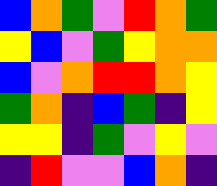[["blue", "orange", "green", "violet", "red", "orange", "green"], ["yellow", "blue", "violet", "green", "yellow", "orange", "orange"], ["blue", "violet", "orange", "red", "red", "orange", "yellow"], ["green", "orange", "indigo", "blue", "green", "indigo", "yellow"], ["yellow", "yellow", "indigo", "green", "violet", "yellow", "violet"], ["indigo", "red", "violet", "violet", "blue", "orange", "indigo"]]